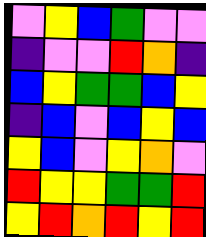[["violet", "yellow", "blue", "green", "violet", "violet"], ["indigo", "violet", "violet", "red", "orange", "indigo"], ["blue", "yellow", "green", "green", "blue", "yellow"], ["indigo", "blue", "violet", "blue", "yellow", "blue"], ["yellow", "blue", "violet", "yellow", "orange", "violet"], ["red", "yellow", "yellow", "green", "green", "red"], ["yellow", "red", "orange", "red", "yellow", "red"]]